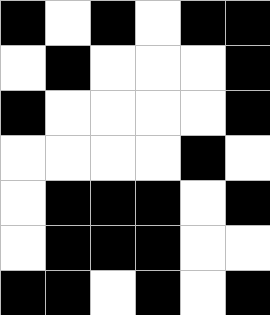[["black", "white", "black", "white", "black", "black"], ["white", "black", "white", "white", "white", "black"], ["black", "white", "white", "white", "white", "black"], ["white", "white", "white", "white", "black", "white"], ["white", "black", "black", "black", "white", "black"], ["white", "black", "black", "black", "white", "white"], ["black", "black", "white", "black", "white", "black"]]